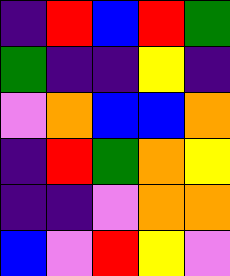[["indigo", "red", "blue", "red", "green"], ["green", "indigo", "indigo", "yellow", "indigo"], ["violet", "orange", "blue", "blue", "orange"], ["indigo", "red", "green", "orange", "yellow"], ["indigo", "indigo", "violet", "orange", "orange"], ["blue", "violet", "red", "yellow", "violet"]]